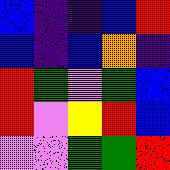[["blue", "indigo", "indigo", "blue", "red"], ["blue", "indigo", "blue", "orange", "indigo"], ["red", "green", "violet", "green", "blue"], ["red", "violet", "yellow", "red", "blue"], ["violet", "violet", "green", "green", "red"]]